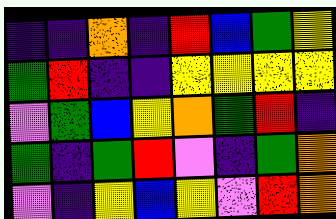[["indigo", "indigo", "orange", "indigo", "red", "blue", "green", "yellow"], ["green", "red", "indigo", "indigo", "yellow", "yellow", "yellow", "yellow"], ["violet", "green", "blue", "yellow", "orange", "green", "red", "indigo"], ["green", "indigo", "green", "red", "violet", "indigo", "green", "orange"], ["violet", "indigo", "yellow", "blue", "yellow", "violet", "red", "orange"]]